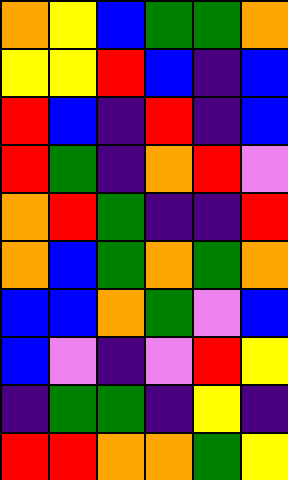[["orange", "yellow", "blue", "green", "green", "orange"], ["yellow", "yellow", "red", "blue", "indigo", "blue"], ["red", "blue", "indigo", "red", "indigo", "blue"], ["red", "green", "indigo", "orange", "red", "violet"], ["orange", "red", "green", "indigo", "indigo", "red"], ["orange", "blue", "green", "orange", "green", "orange"], ["blue", "blue", "orange", "green", "violet", "blue"], ["blue", "violet", "indigo", "violet", "red", "yellow"], ["indigo", "green", "green", "indigo", "yellow", "indigo"], ["red", "red", "orange", "orange", "green", "yellow"]]